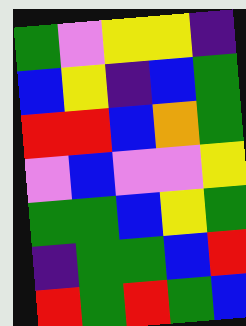[["green", "violet", "yellow", "yellow", "indigo"], ["blue", "yellow", "indigo", "blue", "green"], ["red", "red", "blue", "orange", "green"], ["violet", "blue", "violet", "violet", "yellow"], ["green", "green", "blue", "yellow", "green"], ["indigo", "green", "green", "blue", "red"], ["red", "green", "red", "green", "blue"]]